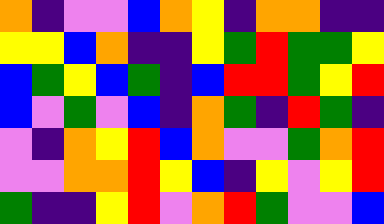[["orange", "indigo", "violet", "violet", "blue", "orange", "yellow", "indigo", "orange", "orange", "indigo", "indigo"], ["yellow", "yellow", "blue", "orange", "indigo", "indigo", "yellow", "green", "red", "green", "green", "yellow"], ["blue", "green", "yellow", "blue", "green", "indigo", "blue", "red", "red", "green", "yellow", "red"], ["blue", "violet", "green", "violet", "blue", "indigo", "orange", "green", "indigo", "red", "green", "indigo"], ["violet", "indigo", "orange", "yellow", "red", "blue", "orange", "violet", "violet", "green", "orange", "red"], ["violet", "violet", "orange", "orange", "red", "yellow", "blue", "indigo", "yellow", "violet", "yellow", "red"], ["green", "indigo", "indigo", "yellow", "red", "violet", "orange", "red", "green", "violet", "violet", "blue"]]